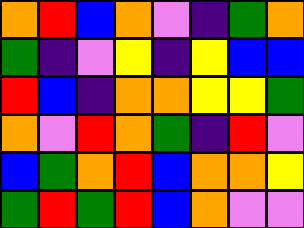[["orange", "red", "blue", "orange", "violet", "indigo", "green", "orange"], ["green", "indigo", "violet", "yellow", "indigo", "yellow", "blue", "blue"], ["red", "blue", "indigo", "orange", "orange", "yellow", "yellow", "green"], ["orange", "violet", "red", "orange", "green", "indigo", "red", "violet"], ["blue", "green", "orange", "red", "blue", "orange", "orange", "yellow"], ["green", "red", "green", "red", "blue", "orange", "violet", "violet"]]